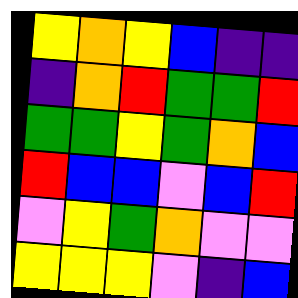[["yellow", "orange", "yellow", "blue", "indigo", "indigo"], ["indigo", "orange", "red", "green", "green", "red"], ["green", "green", "yellow", "green", "orange", "blue"], ["red", "blue", "blue", "violet", "blue", "red"], ["violet", "yellow", "green", "orange", "violet", "violet"], ["yellow", "yellow", "yellow", "violet", "indigo", "blue"]]